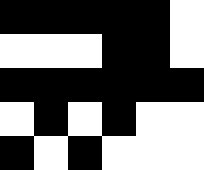[["black", "black", "black", "black", "black", "white"], ["white", "white", "white", "black", "black", "white"], ["black", "black", "black", "black", "black", "black"], ["white", "black", "white", "black", "white", "white"], ["black", "white", "black", "white", "white", "white"]]